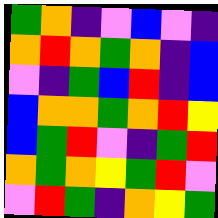[["green", "orange", "indigo", "violet", "blue", "violet", "indigo"], ["orange", "red", "orange", "green", "orange", "indigo", "blue"], ["violet", "indigo", "green", "blue", "red", "indigo", "blue"], ["blue", "orange", "orange", "green", "orange", "red", "yellow"], ["blue", "green", "red", "violet", "indigo", "green", "red"], ["orange", "green", "orange", "yellow", "green", "red", "violet"], ["violet", "red", "green", "indigo", "orange", "yellow", "green"]]